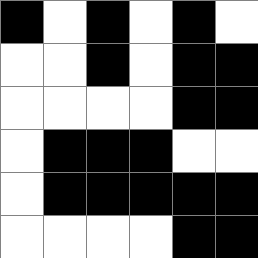[["black", "white", "black", "white", "black", "white"], ["white", "white", "black", "white", "black", "black"], ["white", "white", "white", "white", "black", "black"], ["white", "black", "black", "black", "white", "white"], ["white", "black", "black", "black", "black", "black"], ["white", "white", "white", "white", "black", "black"]]